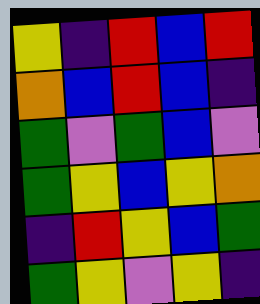[["yellow", "indigo", "red", "blue", "red"], ["orange", "blue", "red", "blue", "indigo"], ["green", "violet", "green", "blue", "violet"], ["green", "yellow", "blue", "yellow", "orange"], ["indigo", "red", "yellow", "blue", "green"], ["green", "yellow", "violet", "yellow", "indigo"]]